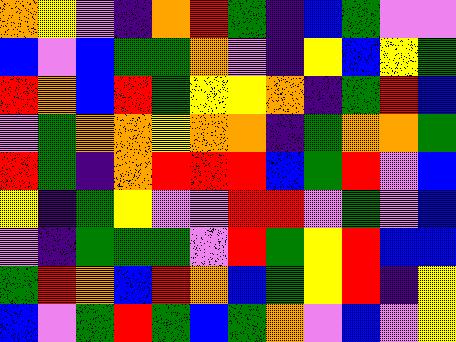[["orange", "yellow", "violet", "indigo", "orange", "red", "green", "indigo", "blue", "green", "violet", "violet"], ["blue", "violet", "blue", "green", "green", "orange", "violet", "indigo", "yellow", "blue", "yellow", "green"], ["red", "orange", "blue", "red", "green", "yellow", "yellow", "orange", "indigo", "green", "red", "blue"], ["violet", "green", "orange", "orange", "yellow", "orange", "orange", "indigo", "green", "orange", "orange", "green"], ["red", "green", "indigo", "orange", "red", "red", "red", "blue", "green", "red", "violet", "blue"], ["yellow", "indigo", "green", "yellow", "violet", "violet", "red", "red", "violet", "green", "violet", "blue"], ["violet", "indigo", "green", "green", "green", "violet", "red", "green", "yellow", "red", "blue", "blue"], ["green", "red", "orange", "blue", "red", "orange", "blue", "green", "yellow", "red", "indigo", "yellow"], ["blue", "violet", "green", "red", "green", "blue", "green", "orange", "violet", "blue", "violet", "yellow"]]